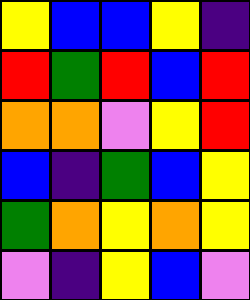[["yellow", "blue", "blue", "yellow", "indigo"], ["red", "green", "red", "blue", "red"], ["orange", "orange", "violet", "yellow", "red"], ["blue", "indigo", "green", "blue", "yellow"], ["green", "orange", "yellow", "orange", "yellow"], ["violet", "indigo", "yellow", "blue", "violet"]]